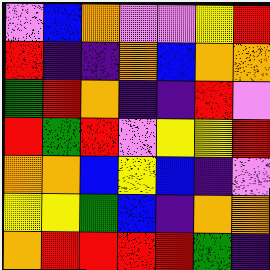[["violet", "blue", "orange", "violet", "violet", "yellow", "red"], ["red", "indigo", "indigo", "orange", "blue", "orange", "orange"], ["green", "red", "orange", "indigo", "indigo", "red", "violet"], ["red", "green", "red", "violet", "yellow", "yellow", "red"], ["orange", "orange", "blue", "yellow", "blue", "indigo", "violet"], ["yellow", "yellow", "green", "blue", "indigo", "orange", "orange"], ["orange", "red", "red", "red", "red", "green", "indigo"]]